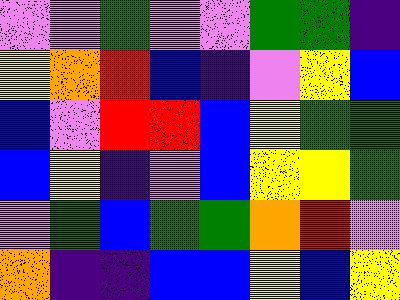[["violet", "violet", "green", "violet", "violet", "green", "green", "indigo"], ["yellow", "orange", "red", "blue", "indigo", "violet", "yellow", "blue"], ["blue", "violet", "red", "red", "blue", "yellow", "green", "green"], ["blue", "yellow", "indigo", "violet", "blue", "yellow", "yellow", "green"], ["violet", "green", "blue", "green", "green", "orange", "red", "violet"], ["orange", "indigo", "indigo", "blue", "blue", "yellow", "blue", "yellow"]]